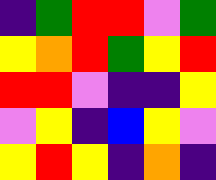[["indigo", "green", "red", "red", "violet", "green"], ["yellow", "orange", "red", "green", "yellow", "red"], ["red", "red", "violet", "indigo", "indigo", "yellow"], ["violet", "yellow", "indigo", "blue", "yellow", "violet"], ["yellow", "red", "yellow", "indigo", "orange", "indigo"]]